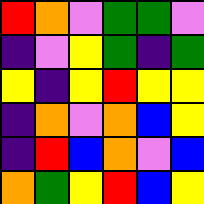[["red", "orange", "violet", "green", "green", "violet"], ["indigo", "violet", "yellow", "green", "indigo", "green"], ["yellow", "indigo", "yellow", "red", "yellow", "yellow"], ["indigo", "orange", "violet", "orange", "blue", "yellow"], ["indigo", "red", "blue", "orange", "violet", "blue"], ["orange", "green", "yellow", "red", "blue", "yellow"]]